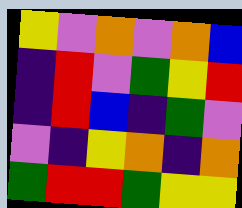[["yellow", "violet", "orange", "violet", "orange", "blue"], ["indigo", "red", "violet", "green", "yellow", "red"], ["indigo", "red", "blue", "indigo", "green", "violet"], ["violet", "indigo", "yellow", "orange", "indigo", "orange"], ["green", "red", "red", "green", "yellow", "yellow"]]